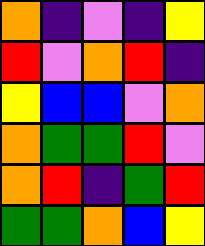[["orange", "indigo", "violet", "indigo", "yellow"], ["red", "violet", "orange", "red", "indigo"], ["yellow", "blue", "blue", "violet", "orange"], ["orange", "green", "green", "red", "violet"], ["orange", "red", "indigo", "green", "red"], ["green", "green", "orange", "blue", "yellow"]]